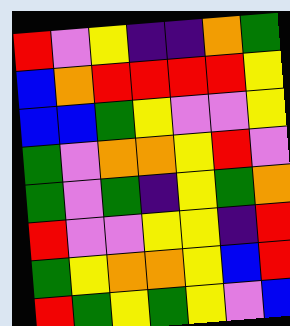[["red", "violet", "yellow", "indigo", "indigo", "orange", "green"], ["blue", "orange", "red", "red", "red", "red", "yellow"], ["blue", "blue", "green", "yellow", "violet", "violet", "yellow"], ["green", "violet", "orange", "orange", "yellow", "red", "violet"], ["green", "violet", "green", "indigo", "yellow", "green", "orange"], ["red", "violet", "violet", "yellow", "yellow", "indigo", "red"], ["green", "yellow", "orange", "orange", "yellow", "blue", "red"], ["red", "green", "yellow", "green", "yellow", "violet", "blue"]]